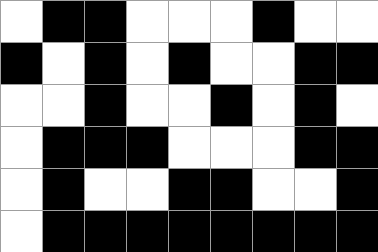[["white", "black", "black", "white", "white", "white", "black", "white", "white"], ["black", "white", "black", "white", "black", "white", "white", "black", "black"], ["white", "white", "black", "white", "white", "black", "white", "black", "white"], ["white", "black", "black", "black", "white", "white", "white", "black", "black"], ["white", "black", "white", "white", "black", "black", "white", "white", "black"], ["white", "black", "black", "black", "black", "black", "black", "black", "black"]]